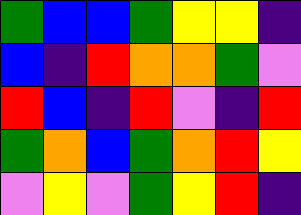[["green", "blue", "blue", "green", "yellow", "yellow", "indigo"], ["blue", "indigo", "red", "orange", "orange", "green", "violet"], ["red", "blue", "indigo", "red", "violet", "indigo", "red"], ["green", "orange", "blue", "green", "orange", "red", "yellow"], ["violet", "yellow", "violet", "green", "yellow", "red", "indigo"]]